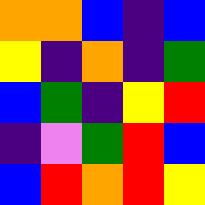[["orange", "orange", "blue", "indigo", "blue"], ["yellow", "indigo", "orange", "indigo", "green"], ["blue", "green", "indigo", "yellow", "red"], ["indigo", "violet", "green", "red", "blue"], ["blue", "red", "orange", "red", "yellow"]]